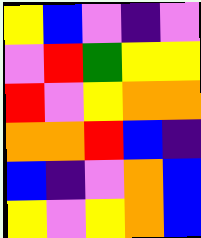[["yellow", "blue", "violet", "indigo", "violet"], ["violet", "red", "green", "yellow", "yellow"], ["red", "violet", "yellow", "orange", "orange"], ["orange", "orange", "red", "blue", "indigo"], ["blue", "indigo", "violet", "orange", "blue"], ["yellow", "violet", "yellow", "orange", "blue"]]